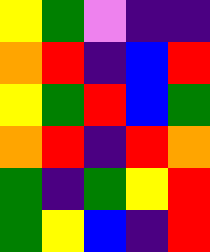[["yellow", "green", "violet", "indigo", "indigo"], ["orange", "red", "indigo", "blue", "red"], ["yellow", "green", "red", "blue", "green"], ["orange", "red", "indigo", "red", "orange"], ["green", "indigo", "green", "yellow", "red"], ["green", "yellow", "blue", "indigo", "red"]]